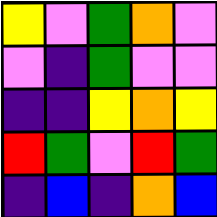[["yellow", "violet", "green", "orange", "violet"], ["violet", "indigo", "green", "violet", "violet"], ["indigo", "indigo", "yellow", "orange", "yellow"], ["red", "green", "violet", "red", "green"], ["indigo", "blue", "indigo", "orange", "blue"]]